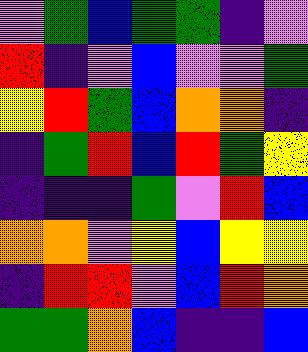[["violet", "green", "blue", "green", "green", "indigo", "violet"], ["red", "indigo", "violet", "blue", "violet", "violet", "green"], ["yellow", "red", "green", "blue", "orange", "orange", "indigo"], ["indigo", "green", "red", "blue", "red", "green", "yellow"], ["indigo", "indigo", "indigo", "green", "violet", "red", "blue"], ["orange", "orange", "violet", "yellow", "blue", "yellow", "yellow"], ["indigo", "red", "red", "violet", "blue", "red", "orange"], ["green", "green", "orange", "blue", "indigo", "indigo", "blue"]]